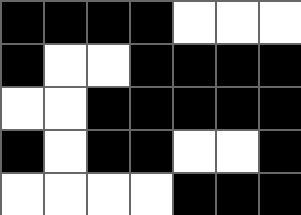[["black", "black", "black", "black", "white", "white", "white"], ["black", "white", "white", "black", "black", "black", "black"], ["white", "white", "black", "black", "black", "black", "black"], ["black", "white", "black", "black", "white", "white", "black"], ["white", "white", "white", "white", "black", "black", "black"]]